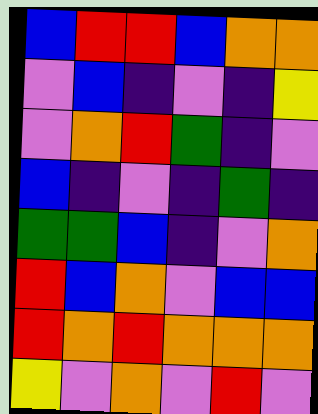[["blue", "red", "red", "blue", "orange", "orange"], ["violet", "blue", "indigo", "violet", "indigo", "yellow"], ["violet", "orange", "red", "green", "indigo", "violet"], ["blue", "indigo", "violet", "indigo", "green", "indigo"], ["green", "green", "blue", "indigo", "violet", "orange"], ["red", "blue", "orange", "violet", "blue", "blue"], ["red", "orange", "red", "orange", "orange", "orange"], ["yellow", "violet", "orange", "violet", "red", "violet"]]